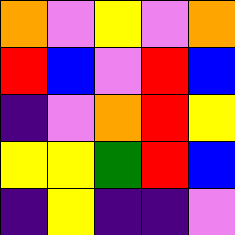[["orange", "violet", "yellow", "violet", "orange"], ["red", "blue", "violet", "red", "blue"], ["indigo", "violet", "orange", "red", "yellow"], ["yellow", "yellow", "green", "red", "blue"], ["indigo", "yellow", "indigo", "indigo", "violet"]]